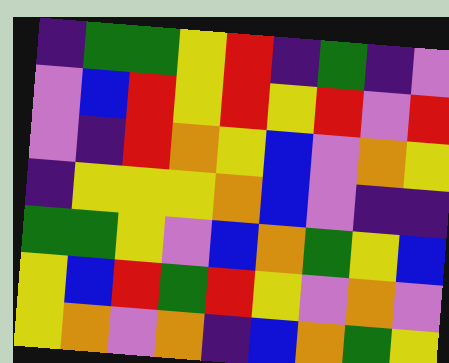[["indigo", "green", "green", "yellow", "red", "indigo", "green", "indigo", "violet"], ["violet", "blue", "red", "yellow", "red", "yellow", "red", "violet", "red"], ["violet", "indigo", "red", "orange", "yellow", "blue", "violet", "orange", "yellow"], ["indigo", "yellow", "yellow", "yellow", "orange", "blue", "violet", "indigo", "indigo"], ["green", "green", "yellow", "violet", "blue", "orange", "green", "yellow", "blue"], ["yellow", "blue", "red", "green", "red", "yellow", "violet", "orange", "violet"], ["yellow", "orange", "violet", "orange", "indigo", "blue", "orange", "green", "yellow"]]